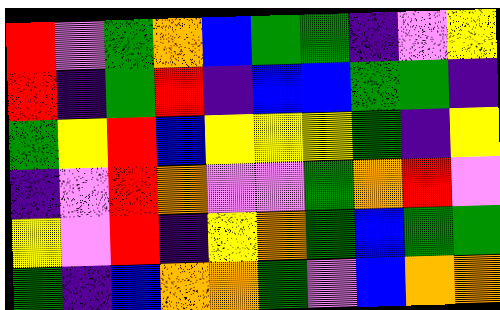[["red", "violet", "green", "orange", "blue", "green", "green", "indigo", "violet", "yellow"], ["red", "indigo", "green", "red", "indigo", "blue", "blue", "green", "green", "indigo"], ["green", "yellow", "red", "blue", "yellow", "yellow", "yellow", "green", "indigo", "yellow"], ["indigo", "violet", "red", "orange", "violet", "violet", "green", "orange", "red", "violet"], ["yellow", "violet", "red", "indigo", "yellow", "orange", "green", "blue", "green", "green"], ["green", "indigo", "blue", "orange", "orange", "green", "violet", "blue", "orange", "orange"]]